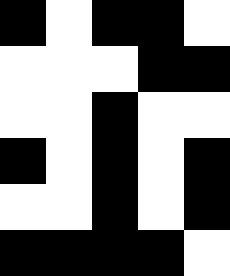[["black", "white", "black", "black", "white"], ["white", "white", "white", "black", "black"], ["white", "white", "black", "white", "white"], ["black", "white", "black", "white", "black"], ["white", "white", "black", "white", "black"], ["black", "black", "black", "black", "white"]]